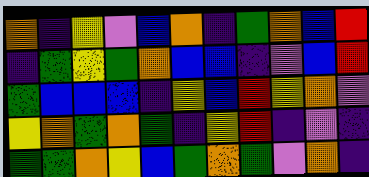[["orange", "indigo", "yellow", "violet", "blue", "orange", "indigo", "green", "orange", "blue", "red"], ["indigo", "green", "yellow", "green", "orange", "blue", "blue", "indigo", "violet", "blue", "red"], ["green", "blue", "blue", "blue", "indigo", "yellow", "blue", "red", "yellow", "orange", "violet"], ["yellow", "orange", "green", "orange", "green", "indigo", "yellow", "red", "indigo", "violet", "indigo"], ["green", "green", "orange", "yellow", "blue", "green", "orange", "green", "violet", "orange", "indigo"]]